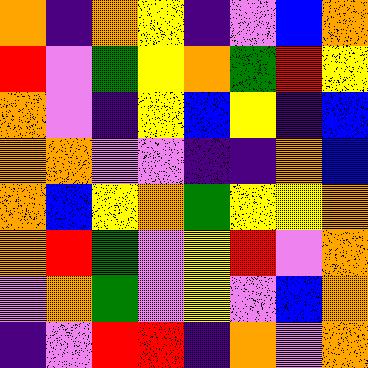[["orange", "indigo", "orange", "yellow", "indigo", "violet", "blue", "orange"], ["red", "violet", "green", "yellow", "orange", "green", "red", "yellow"], ["orange", "violet", "indigo", "yellow", "blue", "yellow", "indigo", "blue"], ["orange", "orange", "violet", "violet", "indigo", "indigo", "orange", "blue"], ["orange", "blue", "yellow", "orange", "green", "yellow", "yellow", "orange"], ["orange", "red", "green", "violet", "yellow", "red", "violet", "orange"], ["violet", "orange", "green", "violet", "yellow", "violet", "blue", "orange"], ["indigo", "violet", "red", "red", "indigo", "orange", "violet", "orange"]]